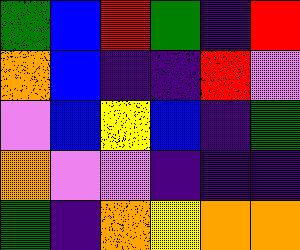[["green", "blue", "red", "green", "indigo", "red"], ["orange", "blue", "indigo", "indigo", "red", "violet"], ["violet", "blue", "yellow", "blue", "indigo", "green"], ["orange", "violet", "violet", "indigo", "indigo", "indigo"], ["green", "indigo", "orange", "yellow", "orange", "orange"]]